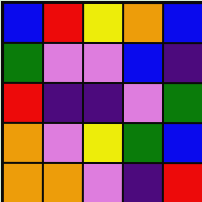[["blue", "red", "yellow", "orange", "blue"], ["green", "violet", "violet", "blue", "indigo"], ["red", "indigo", "indigo", "violet", "green"], ["orange", "violet", "yellow", "green", "blue"], ["orange", "orange", "violet", "indigo", "red"]]